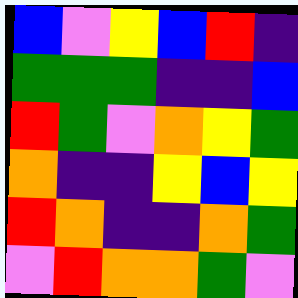[["blue", "violet", "yellow", "blue", "red", "indigo"], ["green", "green", "green", "indigo", "indigo", "blue"], ["red", "green", "violet", "orange", "yellow", "green"], ["orange", "indigo", "indigo", "yellow", "blue", "yellow"], ["red", "orange", "indigo", "indigo", "orange", "green"], ["violet", "red", "orange", "orange", "green", "violet"]]